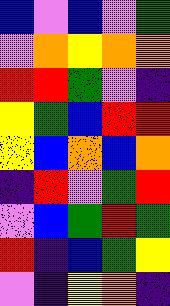[["blue", "violet", "blue", "violet", "green"], ["violet", "orange", "yellow", "orange", "orange"], ["red", "red", "green", "violet", "indigo"], ["yellow", "green", "blue", "red", "red"], ["yellow", "blue", "orange", "blue", "orange"], ["indigo", "red", "violet", "green", "red"], ["violet", "blue", "green", "red", "green"], ["red", "indigo", "blue", "green", "yellow"], ["violet", "indigo", "yellow", "orange", "indigo"]]